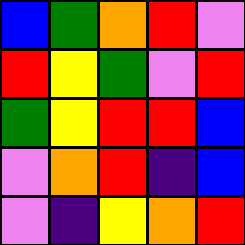[["blue", "green", "orange", "red", "violet"], ["red", "yellow", "green", "violet", "red"], ["green", "yellow", "red", "red", "blue"], ["violet", "orange", "red", "indigo", "blue"], ["violet", "indigo", "yellow", "orange", "red"]]